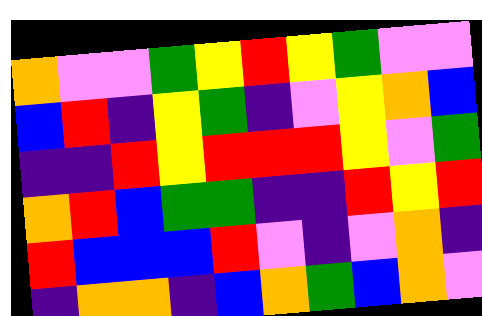[["orange", "violet", "violet", "green", "yellow", "red", "yellow", "green", "violet", "violet"], ["blue", "red", "indigo", "yellow", "green", "indigo", "violet", "yellow", "orange", "blue"], ["indigo", "indigo", "red", "yellow", "red", "red", "red", "yellow", "violet", "green"], ["orange", "red", "blue", "green", "green", "indigo", "indigo", "red", "yellow", "red"], ["red", "blue", "blue", "blue", "red", "violet", "indigo", "violet", "orange", "indigo"], ["indigo", "orange", "orange", "indigo", "blue", "orange", "green", "blue", "orange", "violet"]]